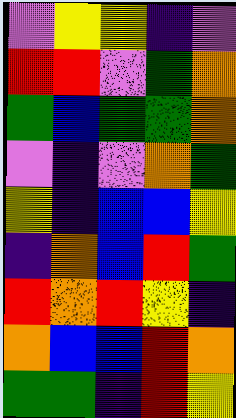[["violet", "yellow", "yellow", "indigo", "violet"], ["red", "red", "violet", "green", "orange"], ["green", "blue", "green", "green", "orange"], ["violet", "indigo", "violet", "orange", "green"], ["yellow", "indigo", "blue", "blue", "yellow"], ["indigo", "orange", "blue", "red", "green"], ["red", "orange", "red", "yellow", "indigo"], ["orange", "blue", "blue", "red", "orange"], ["green", "green", "indigo", "red", "yellow"]]